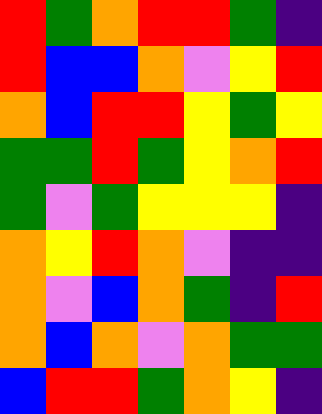[["red", "green", "orange", "red", "red", "green", "indigo"], ["red", "blue", "blue", "orange", "violet", "yellow", "red"], ["orange", "blue", "red", "red", "yellow", "green", "yellow"], ["green", "green", "red", "green", "yellow", "orange", "red"], ["green", "violet", "green", "yellow", "yellow", "yellow", "indigo"], ["orange", "yellow", "red", "orange", "violet", "indigo", "indigo"], ["orange", "violet", "blue", "orange", "green", "indigo", "red"], ["orange", "blue", "orange", "violet", "orange", "green", "green"], ["blue", "red", "red", "green", "orange", "yellow", "indigo"]]